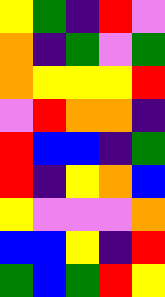[["yellow", "green", "indigo", "red", "violet"], ["orange", "indigo", "green", "violet", "green"], ["orange", "yellow", "yellow", "yellow", "red"], ["violet", "red", "orange", "orange", "indigo"], ["red", "blue", "blue", "indigo", "green"], ["red", "indigo", "yellow", "orange", "blue"], ["yellow", "violet", "violet", "violet", "orange"], ["blue", "blue", "yellow", "indigo", "red"], ["green", "blue", "green", "red", "yellow"]]